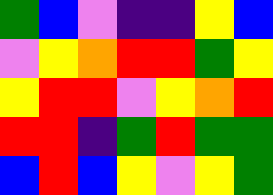[["green", "blue", "violet", "indigo", "indigo", "yellow", "blue"], ["violet", "yellow", "orange", "red", "red", "green", "yellow"], ["yellow", "red", "red", "violet", "yellow", "orange", "red"], ["red", "red", "indigo", "green", "red", "green", "green"], ["blue", "red", "blue", "yellow", "violet", "yellow", "green"]]